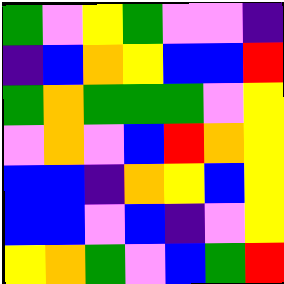[["green", "violet", "yellow", "green", "violet", "violet", "indigo"], ["indigo", "blue", "orange", "yellow", "blue", "blue", "red"], ["green", "orange", "green", "green", "green", "violet", "yellow"], ["violet", "orange", "violet", "blue", "red", "orange", "yellow"], ["blue", "blue", "indigo", "orange", "yellow", "blue", "yellow"], ["blue", "blue", "violet", "blue", "indigo", "violet", "yellow"], ["yellow", "orange", "green", "violet", "blue", "green", "red"]]